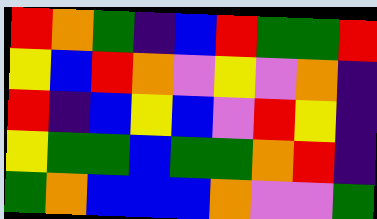[["red", "orange", "green", "indigo", "blue", "red", "green", "green", "red"], ["yellow", "blue", "red", "orange", "violet", "yellow", "violet", "orange", "indigo"], ["red", "indigo", "blue", "yellow", "blue", "violet", "red", "yellow", "indigo"], ["yellow", "green", "green", "blue", "green", "green", "orange", "red", "indigo"], ["green", "orange", "blue", "blue", "blue", "orange", "violet", "violet", "green"]]